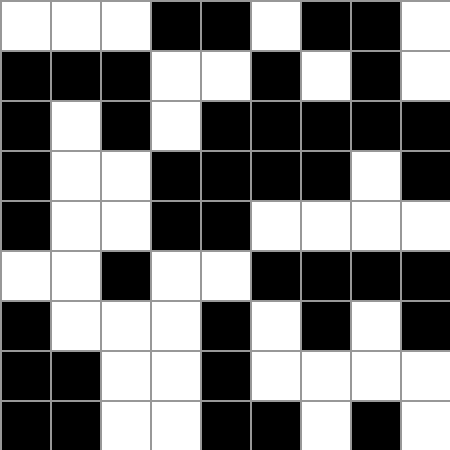[["white", "white", "white", "black", "black", "white", "black", "black", "white"], ["black", "black", "black", "white", "white", "black", "white", "black", "white"], ["black", "white", "black", "white", "black", "black", "black", "black", "black"], ["black", "white", "white", "black", "black", "black", "black", "white", "black"], ["black", "white", "white", "black", "black", "white", "white", "white", "white"], ["white", "white", "black", "white", "white", "black", "black", "black", "black"], ["black", "white", "white", "white", "black", "white", "black", "white", "black"], ["black", "black", "white", "white", "black", "white", "white", "white", "white"], ["black", "black", "white", "white", "black", "black", "white", "black", "white"]]